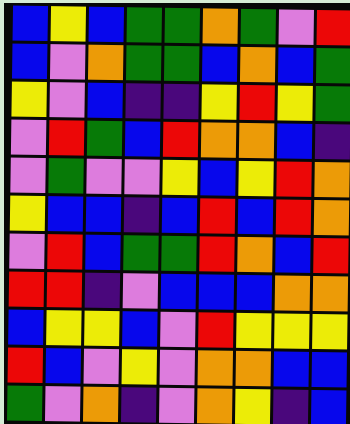[["blue", "yellow", "blue", "green", "green", "orange", "green", "violet", "red"], ["blue", "violet", "orange", "green", "green", "blue", "orange", "blue", "green"], ["yellow", "violet", "blue", "indigo", "indigo", "yellow", "red", "yellow", "green"], ["violet", "red", "green", "blue", "red", "orange", "orange", "blue", "indigo"], ["violet", "green", "violet", "violet", "yellow", "blue", "yellow", "red", "orange"], ["yellow", "blue", "blue", "indigo", "blue", "red", "blue", "red", "orange"], ["violet", "red", "blue", "green", "green", "red", "orange", "blue", "red"], ["red", "red", "indigo", "violet", "blue", "blue", "blue", "orange", "orange"], ["blue", "yellow", "yellow", "blue", "violet", "red", "yellow", "yellow", "yellow"], ["red", "blue", "violet", "yellow", "violet", "orange", "orange", "blue", "blue"], ["green", "violet", "orange", "indigo", "violet", "orange", "yellow", "indigo", "blue"]]